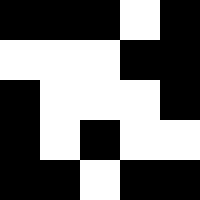[["black", "black", "black", "white", "black"], ["white", "white", "white", "black", "black"], ["black", "white", "white", "white", "black"], ["black", "white", "black", "white", "white"], ["black", "black", "white", "black", "black"]]